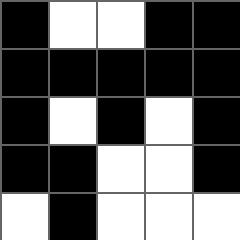[["black", "white", "white", "black", "black"], ["black", "black", "black", "black", "black"], ["black", "white", "black", "white", "black"], ["black", "black", "white", "white", "black"], ["white", "black", "white", "white", "white"]]